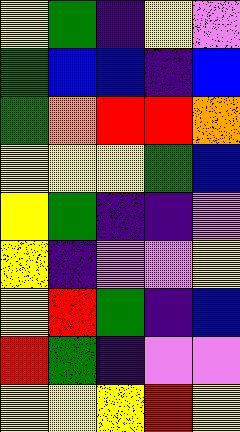[["yellow", "green", "indigo", "yellow", "violet"], ["green", "blue", "blue", "indigo", "blue"], ["green", "orange", "red", "red", "orange"], ["yellow", "yellow", "yellow", "green", "blue"], ["yellow", "green", "indigo", "indigo", "violet"], ["yellow", "indigo", "violet", "violet", "yellow"], ["yellow", "red", "green", "indigo", "blue"], ["red", "green", "indigo", "violet", "violet"], ["yellow", "yellow", "yellow", "red", "yellow"]]